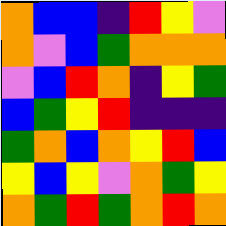[["orange", "blue", "blue", "indigo", "red", "yellow", "violet"], ["orange", "violet", "blue", "green", "orange", "orange", "orange"], ["violet", "blue", "red", "orange", "indigo", "yellow", "green"], ["blue", "green", "yellow", "red", "indigo", "indigo", "indigo"], ["green", "orange", "blue", "orange", "yellow", "red", "blue"], ["yellow", "blue", "yellow", "violet", "orange", "green", "yellow"], ["orange", "green", "red", "green", "orange", "red", "orange"]]